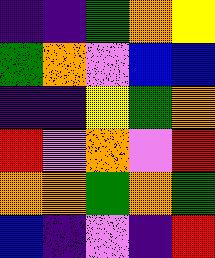[["indigo", "indigo", "green", "orange", "yellow"], ["green", "orange", "violet", "blue", "blue"], ["indigo", "indigo", "yellow", "green", "orange"], ["red", "violet", "orange", "violet", "red"], ["orange", "orange", "green", "orange", "green"], ["blue", "indigo", "violet", "indigo", "red"]]